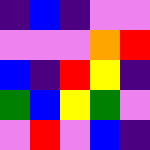[["indigo", "blue", "indigo", "violet", "violet"], ["violet", "violet", "violet", "orange", "red"], ["blue", "indigo", "red", "yellow", "indigo"], ["green", "blue", "yellow", "green", "violet"], ["violet", "red", "violet", "blue", "indigo"]]